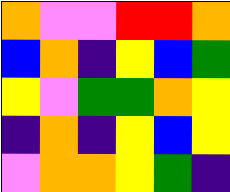[["orange", "violet", "violet", "red", "red", "orange"], ["blue", "orange", "indigo", "yellow", "blue", "green"], ["yellow", "violet", "green", "green", "orange", "yellow"], ["indigo", "orange", "indigo", "yellow", "blue", "yellow"], ["violet", "orange", "orange", "yellow", "green", "indigo"]]